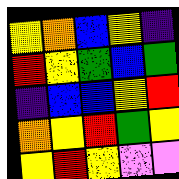[["yellow", "orange", "blue", "yellow", "indigo"], ["red", "yellow", "green", "blue", "green"], ["indigo", "blue", "blue", "yellow", "red"], ["orange", "yellow", "red", "green", "yellow"], ["yellow", "red", "yellow", "violet", "violet"]]